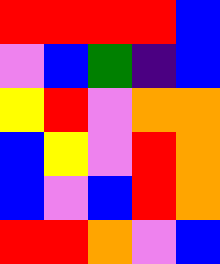[["red", "red", "red", "red", "blue"], ["violet", "blue", "green", "indigo", "blue"], ["yellow", "red", "violet", "orange", "orange"], ["blue", "yellow", "violet", "red", "orange"], ["blue", "violet", "blue", "red", "orange"], ["red", "red", "orange", "violet", "blue"]]